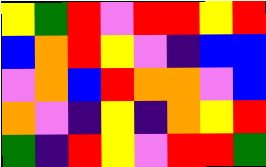[["yellow", "green", "red", "violet", "red", "red", "yellow", "red"], ["blue", "orange", "red", "yellow", "violet", "indigo", "blue", "blue"], ["violet", "orange", "blue", "red", "orange", "orange", "violet", "blue"], ["orange", "violet", "indigo", "yellow", "indigo", "orange", "yellow", "red"], ["green", "indigo", "red", "yellow", "violet", "red", "red", "green"]]